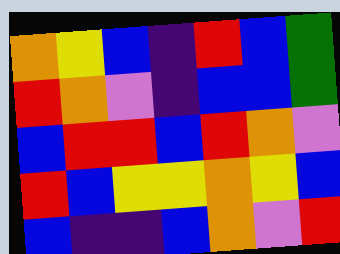[["orange", "yellow", "blue", "indigo", "red", "blue", "green"], ["red", "orange", "violet", "indigo", "blue", "blue", "green"], ["blue", "red", "red", "blue", "red", "orange", "violet"], ["red", "blue", "yellow", "yellow", "orange", "yellow", "blue"], ["blue", "indigo", "indigo", "blue", "orange", "violet", "red"]]